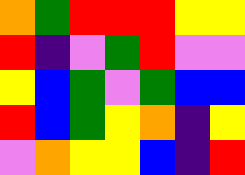[["orange", "green", "red", "red", "red", "yellow", "yellow"], ["red", "indigo", "violet", "green", "red", "violet", "violet"], ["yellow", "blue", "green", "violet", "green", "blue", "blue"], ["red", "blue", "green", "yellow", "orange", "indigo", "yellow"], ["violet", "orange", "yellow", "yellow", "blue", "indigo", "red"]]